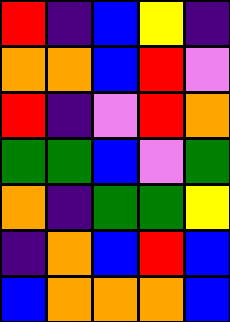[["red", "indigo", "blue", "yellow", "indigo"], ["orange", "orange", "blue", "red", "violet"], ["red", "indigo", "violet", "red", "orange"], ["green", "green", "blue", "violet", "green"], ["orange", "indigo", "green", "green", "yellow"], ["indigo", "orange", "blue", "red", "blue"], ["blue", "orange", "orange", "orange", "blue"]]